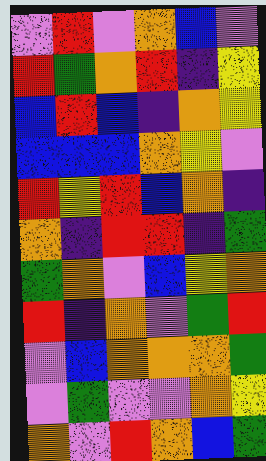[["violet", "red", "violet", "orange", "blue", "violet"], ["red", "green", "orange", "red", "indigo", "yellow"], ["blue", "red", "blue", "indigo", "orange", "yellow"], ["blue", "blue", "blue", "orange", "yellow", "violet"], ["red", "yellow", "red", "blue", "orange", "indigo"], ["orange", "indigo", "red", "red", "indigo", "green"], ["green", "orange", "violet", "blue", "yellow", "orange"], ["red", "indigo", "orange", "violet", "green", "red"], ["violet", "blue", "orange", "orange", "orange", "green"], ["violet", "green", "violet", "violet", "orange", "yellow"], ["orange", "violet", "red", "orange", "blue", "green"]]